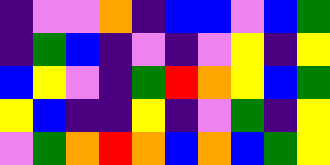[["indigo", "violet", "violet", "orange", "indigo", "blue", "blue", "violet", "blue", "green"], ["indigo", "green", "blue", "indigo", "violet", "indigo", "violet", "yellow", "indigo", "yellow"], ["blue", "yellow", "violet", "indigo", "green", "red", "orange", "yellow", "blue", "green"], ["yellow", "blue", "indigo", "indigo", "yellow", "indigo", "violet", "green", "indigo", "yellow"], ["violet", "green", "orange", "red", "orange", "blue", "orange", "blue", "green", "yellow"]]